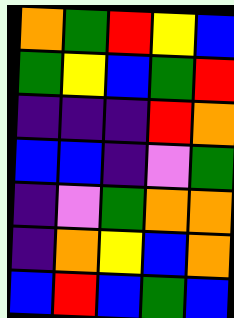[["orange", "green", "red", "yellow", "blue"], ["green", "yellow", "blue", "green", "red"], ["indigo", "indigo", "indigo", "red", "orange"], ["blue", "blue", "indigo", "violet", "green"], ["indigo", "violet", "green", "orange", "orange"], ["indigo", "orange", "yellow", "blue", "orange"], ["blue", "red", "blue", "green", "blue"]]